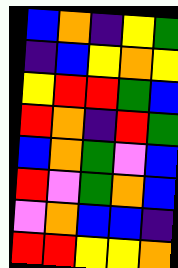[["blue", "orange", "indigo", "yellow", "green"], ["indigo", "blue", "yellow", "orange", "yellow"], ["yellow", "red", "red", "green", "blue"], ["red", "orange", "indigo", "red", "green"], ["blue", "orange", "green", "violet", "blue"], ["red", "violet", "green", "orange", "blue"], ["violet", "orange", "blue", "blue", "indigo"], ["red", "red", "yellow", "yellow", "orange"]]